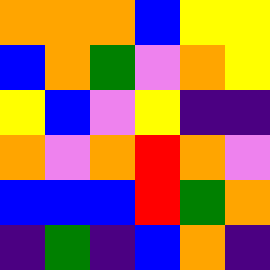[["orange", "orange", "orange", "blue", "yellow", "yellow"], ["blue", "orange", "green", "violet", "orange", "yellow"], ["yellow", "blue", "violet", "yellow", "indigo", "indigo"], ["orange", "violet", "orange", "red", "orange", "violet"], ["blue", "blue", "blue", "red", "green", "orange"], ["indigo", "green", "indigo", "blue", "orange", "indigo"]]